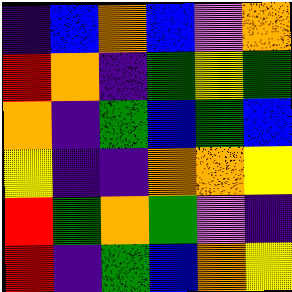[["indigo", "blue", "orange", "blue", "violet", "orange"], ["red", "orange", "indigo", "green", "yellow", "green"], ["orange", "indigo", "green", "blue", "green", "blue"], ["yellow", "indigo", "indigo", "orange", "orange", "yellow"], ["red", "green", "orange", "green", "violet", "indigo"], ["red", "indigo", "green", "blue", "orange", "yellow"]]